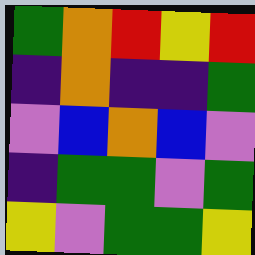[["green", "orange", "red", "yellow", "red"], ["indigo", "orange", "indigo", "indigo", "green"], ["violet", "blue", "orange", "blue", "violet"], ["indigo", "green", "green", "violet", "green"], ["yellow", "violet", "green", "green", "yellow"]]